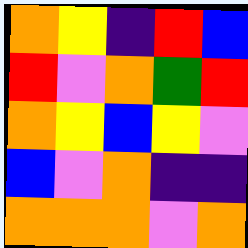[["orange", "yellow", "indigo", "red", "blue"], ["red", "violet", "orange", "green", "red"], ["orange", "yellow", "blue", "yellow", "violet"], ["blue", "violet", "orange", "indigo", "indigo"], ["orange", "orange", "orange", "violet", "orange"]]